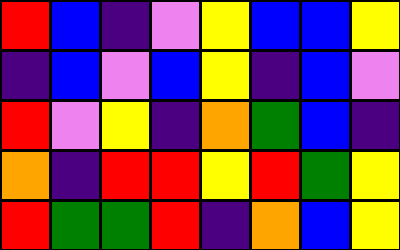[["red", "blue", "indigo", "violet", "yellow", "blue", "blue", "yellow"], ["indigo", "blue", "violet", "blue", "yellow", "indigo", "blue", "violet"], ["red", "violet", "yellow", "indigo", "orange", "green", "blue", "indigo"], ["orange", "indigo", "red", "red", "yellow", "red", "green", "yellow"], ["red", "green", "green", "red", "indigo", "orange", "blue", "yellow"]]